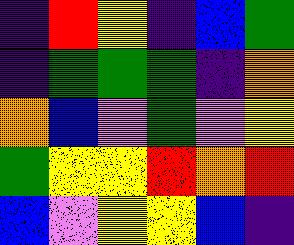[["indigo", "red", "yellow", "indigo", "blue", "green"], ["indigo", "green", "green", "green", "indigo", "orange"], ["orange", "blue", "violet", "green", "violet", "yellow"], ["green", "yellow", "yellow", "red", "orange", "red"], ["blue", "violet", "yellow", "yellow", "blue", "indigo"]]